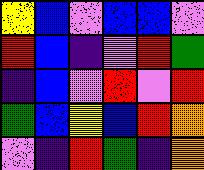[["yellow", "blue", "violet", "blue", "blue", "violet"], ["red", "blue", "indigo", "violet", "red", "green"], ["indigo", "blue", "violet", "red", "violet", "red"], ["green", "blue", "yellow", "blue", "red", "orange"], ["violet", "indigo", "red", "green", "indigo", "orange"]]